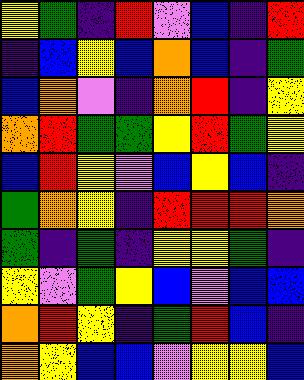[["yellow", "green", "indigo", "red", "violet", "blue", "indigo", "red"], ["indigo", "blue", "yellow", "blue", "orange", "blue", "indigo", "green"], ["blue", "orange", "violet", "indigo", "orange", "red", "indigo", "yellow"], ["orange", "red", "green", "green", "yellow", "red", "green", "yellow"], ["blue", "red", "yellow", "violet", "blue", "yellow", "blue", "indigo"], ["green", "orange", "yellow", "indigo", "red", "red", "red", "orange"], ["green", "indigo", "green", "indigo", "yellow", "yellow", "green", "indigo"], ["yellow", "violet", "green", "yellow", "blue", "violet", "blue", "blue"], ["orange", "red", "yellow", "indigo", "green", "red", "blue", "indigo"], ["orange", "yellow", "blue", "blue", "violet", "yellow", "yellow", "blue"]]